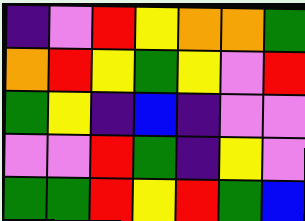[["indigo", "violet", "red", "yellow", "orange", "orange", "green"], ["orange", "red", "yellow", "green", "yellow", "violet", "red"], ["green", "yellow", "indigo", "blue", "indigo", "violet", "violet"], ["violet", "violet", "red", "green", "indigo", "yellow", "violet"], ["green", "green", "red", "yellow", "red", "green", "blue"]]